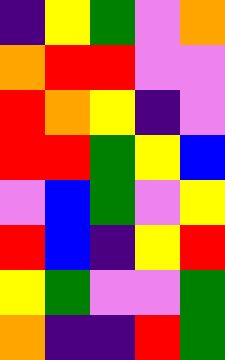[["indigo", "yellow", "green", "violet", "orange"], ["orange", "red", "red", "violet", "violet"], ["red", "orange", "yellow", "indigo", "violet"], ["red", "red", "green", "yellow", "blue"], ["violet", "blue", "green", "violet", "yellow"], ["red", "blue", "indigo", "yellow", "red"], ["yellow", "green", "violet", "violet", "green"], ["orange", "indigo", "indigo", "red", "green"]]